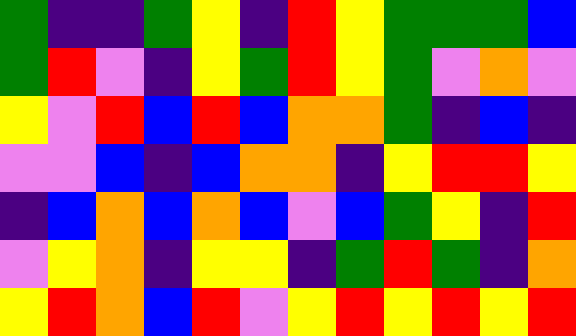[["green", "indigo", "indigo", "green", "yellow", "indigo", "red", "yellow", "green", "green", "green", "blue"], ["green", "red", "violet", "indigo", "yellow", "green", "red", "yellow", "green", "violet", "orange", "violet"], ["yellow", "violet", "red", "blue", "red", "blue", "orange", "orange", "green", "indigo", "blue", "indigo"], ["violet", "violet", "blue", "indigo", "blue", "orange", "orange", "indigo", "yellow", "red", "red", "yellow"], ["indigo", "blue", "orange", "blue", "orange", "blue", "violet", "blue", "green", "yellow", "indigo", "red"], ["violet", "yellow", "orange", "indigo", "yellow", "yellow", "indigo", "green", "red", "green", "indigo", "orange"], ["yellow", "red", "orange", "blue", "red", "violet", "yellow", "red", "yellow", "red", "yellow", "red"]]